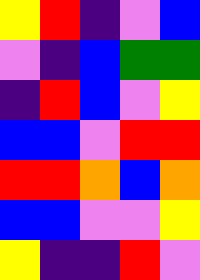[["yellow", "red", "indigo", "violet", "blue"], ["violet", "indigo", "blue", "green", "green"], ["indigo", "red", "blue", "violet", "yellow"], ["blue", "blue", "violet", "red", "red"], ["red", "red", "orange", "blue", "orange"], ["blue", "blue", "violet", "violet", "yellow"], ["yellow", "indigo", "indigo", "red", "violet"]]